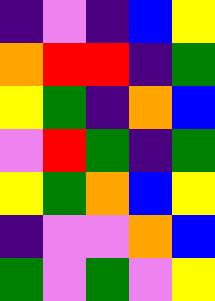[["indigo", "violet", "indigo", "blue", "yellow"], ["orange", "red", "red", "indigo", "green"], ["yellow", "green", "indigo", "orange", "blue"], ["violet", "red", "green", "indigo", "green"], ["yellow", "green", "orange", "blue", "yellow"], ["indigo", "violet", "violet", "orange", "blue"], ["green", "violet", "green", "violet", "yellow"]]